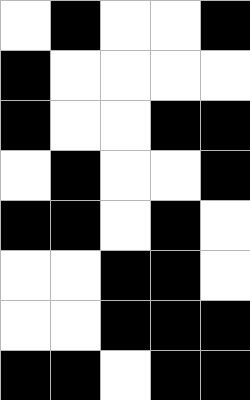[["white", "black", "white", "white", "black"], ["black", "white", "white", "white", "white"], ["black", "white", "white", "black", "black"], ["white", "black", "white", "white", "black"], ["black", "black", "white", "black", "white"], ["white", "white", "black", "black", "white"], ["white", "white", "black", "black", "black"], ["black", "black", "white", "black", "black"]]